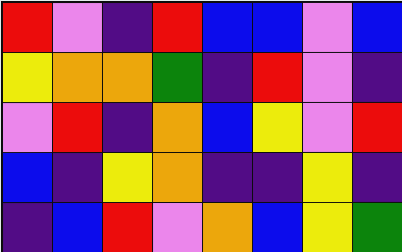[["red", "violet", "indigo", "red", "blue", "blue", "violet", "blue"], ["yellow", "orange", "orange", "green", "indigo", "red", "violet", "indigo"], ["violet", "red", "indigo", "orange", "blue", "yellow", "violet", "red"], ["blue", "indigo", "yellow", "orange", "indigo", "indigo", "yellow", "indigo"], ["indigo", "blue", "red", "violet", "orange", "blue", "yellow", "green"]]